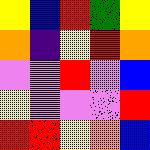[["yellow", "blue", "red", "green", "yellow"], ["orange", "indigo", "yellow", "red", "orange"], ["violet", "violet", "red", "violet", "blue"], ["yellow", "violet", "violet", "violet", "red"], ["red", "red", "yellow", "orange", "blue"]]